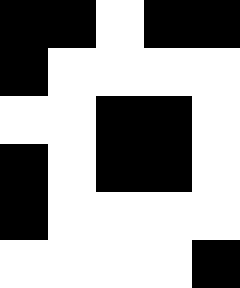[["black", "black", "white", "black", "black"], ["black", "white", "white", "white", "white"], ["white", "white", "black", "black", "white"], ["black", "white", "black", "black", "white"], ["black", "white", "white", "white", "white"], ["white", "white", "white", "white", "black"]]